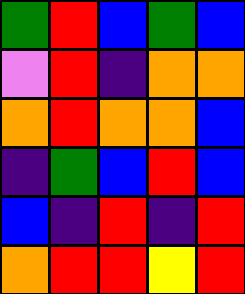[["green", "red", "blue", "green", "blue"], ["violet", "red", "indigo", "orange", "orange"], ["orange", "red", "orange", "orange", "blue"], ["indigo", "green", "blue", "red", "blue"], ["blue", "indigo", "red", "indigo", "red"], ["orange", "red", "red", "yellow", "red"]]